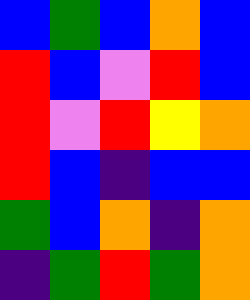[["blue", "green", "blue", "orange", "blue"], ["red", "blue", "violet", "red", "blue"], ["red", "violet", "red", "yellow", "orange"], ["red", "blue", "indigo", "blue", "blue"], ["green", "blue", "orange", "indigo", "orange"], ["indigo", "green", "red", "green", "orange"]]